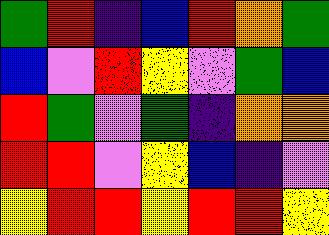[["green", "red", "indigo", "blue", "red", "orange", "green"], ["blue", "violet", "red", "yellow", "violet", "green", "blue"], ["red", "green", "violet", "green", "indigo", "orange", "orange"], ["red", "red", "violet", "yellow", "blue", "indigo", "violet"], ["yellow", "red", "red", "yellow", "red", "red", "yellow"]]